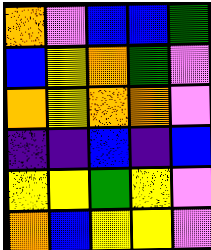[["orange", "violet", "blue", "blue", "green"], ["blue", "yellow", "orange", "green", "violet"], ["orange", "yellow", "orange", "orange", "violet"], ["indigo", "indigo", "blue", "indigo", "blue"], ["yellow", "yellow", "green", "yellow", "violet"], ["orange", "blue", "yellow", "yellow", "violet"]]